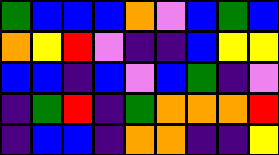[["green", "blue", "blue", "blue", "orange", "violet", "blue", "green", "blue"], ["orange", "yellow", "red", "violet", "indigo", "indigo", "blue", "yellow", "yellow"], ["blue", "blue", "indigo", "blue", "violet", "blue", "green", "indigo", "violet"], ["indigo", "green", "red", "indigo", "green", "orange", "orange", "orange", "red"], ["indigo", "blue", "blue", "indigo", "orange", "orange", "indigo", "indigo", "yellow"]]